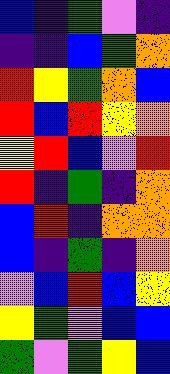[["blue", "indigo", "green", "violet", "indigo"], ["indigo", "indigo", "blue", "green", "orange"], ["red", "yellow", "green", "orange", "blue"], ["red", "blue", "red", "yellow", "orange"], ["yellow", "red", "blue", "violet", "red"], ["red", "indigo", "green", "indigo", "orange"], ["blue", "red", "indigo", "orange", "orange"], ["blue", "indigo", "green", "indigo", "orange"], ["violet", "blue", "red", "blue", "yellow"], ["yellow", "green", "violet", "blue", "blue"], ["green", "violet", "green", "yellow", "blue"]]